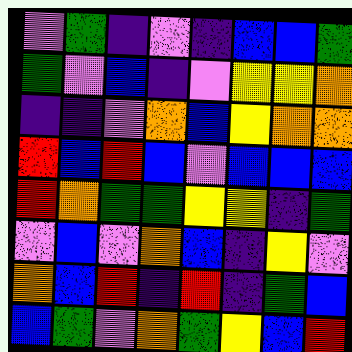[["violet", "green", "indigo", "violet", "indigo", "blue", "blue", "green"], ["green", "violet", "blue", "indigo", "violet", "yellow", "yellow", "orange"], ["indigo", "indigo", "violet", "orange", "blue", "yellow", "orange", "orange"], ["red", "blue", "red", "blue", "violet", "blue", "blue", "blue"], ["red", "orange", "green", "green", "yellow", "yellow", "indigo", "green"], ["violet", "blue", "violet", "orange", "blue", "indigo", "yellow", "violet"], ["orange", "blue", "red", "indigo", "red", "indigo", "green", "blue"], ["blue", "green", "violet", "orange", "green", "yellow", "blue", "red"]]